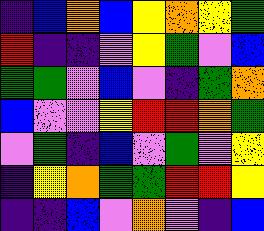[["indigo", "blue", "orange", "blue", "yellow", "orange", "yellow", "green"], ["red", "indigo", "indigo", "violet", "yellow", "green", "violet", "blue"], ["green", "green", "violet", "blue", "violet", "indigo", "green", "orange"], ["blue", "violet", "violet", "yellow", "red", "red", "orange", "green"], ["violet", "green", "indigo", "blue", "violet", "green", "violet", "yellow"], ["indigo", "yellow", "orange", "green", "green", "red", "red", "yellow"], ["indigo", "indigo", "blue", "violet", "orange", "violet", "indigo", "blue"]]